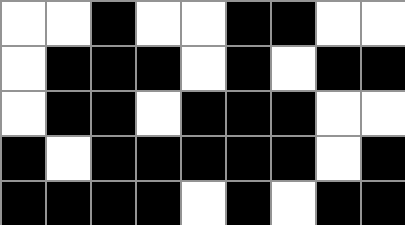[["white", "white", "black", "white", "white", "black", "black", "white", "white"], ["white", "black", "black", "black", "white", "black", "white", "black", "black"], ["white", "black", "black", "white", "black", "black", "black", "white", "white"], ["black", "white", "black", "black", "black", "black", "black", "white", "black"], ["black", "black", "black", "black", "white", "black", "white", "black", "black"]]